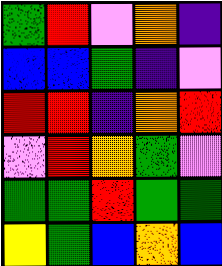[["green", "red", "violet", "orange", "indigo"], ["blue", "blue", "green", "indigo", "violet"], ["red", "red", "indigo", "orange", "red"], ["violet", "red", "orange", "green", "violet"], ["green", "green", "red", "green", "green"], ["yellow", "green", "blue", "orange", "blue"]]